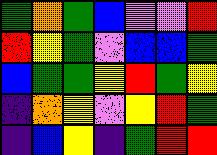[["green", "orange", "green", "blue", "violet", "violet", "red"], ["red", "yellow", "green", "violet", "blue", "blue", "green"], ["blue", "green", "green", "yellow", "red", "green", "yellow"], ["indigo", "orange", "yellow", "violet", "yellow", "red", "green"], ["indigo", "blue", "yellow", "indigo", "green", "red", "red"]]